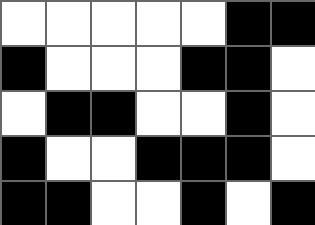[["white", "white", "white", "white", "white", "black", "black"], ["black", "white", "white", "white", "black", "black", "white"], ["white", "black", "black", "white", "white", "black", "white"], ["black", "white", "white", "black", "black", "black", "white"], ["black", "black", "white", "white", "black", "white", "black"]]